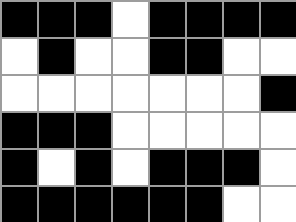[["black", "black", "black", "white", "black", "black", "black", "black"], ["white", "black", "white", "white", "black", "black", "white", "white"], ["white", "white", "white", "white", "white", "white", "white", "black"], ["black", "black", "black", "white", "white", "white", "white", "white"], ["black", "white", "black", "white", "black", "black", "black", "white"], ["black", "black", "black", "black", "black", "black", "white", "white"]]